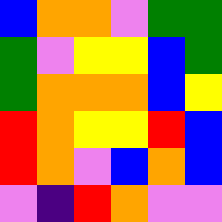[["blue", "orange", "orange", "violet", "green", "green"], ["green", "violet", "yellow", "yellow", "blue", "green"], ["green", "orange", "orange", "orange", "blue", "yellow"], ["red", "orange", "yellow", "yellow", "red", "blue"], ["red", "orange", "violet", "blue", "orange", "blue"], ["violet", "indigo", "red", "orange", "violet", "violet"]]